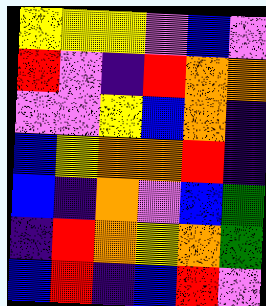[["yellow", "yellow", "yellow", "violet", "blue", "violet"], ["red", "violet", "indigo", "red", "orange", "orange"], ["violet", "violet", "yellow", "blue", "orange", "indigo"], ["blue", "yellow", "orange", "orange", "red", "indigo"], ["blue", "indigo", "orange", "violet", "blue", "green"], ["indigo", "red", "orange", "yellow", "orange", "green"], ["blue", "red", "indigo", "blue", "red", "violet"]]